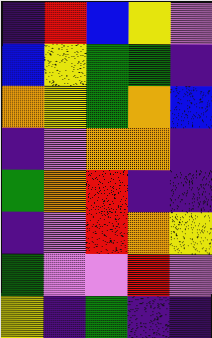[["indigo", "red", "blue", "yellow", "violet"], ["blue", "yellow", "green", "green", "indigo"], ["orange", "yellow", "green", "orange", "blue"], ["indigo", "violet", "orange", "orange", "indigo"], ["green", "orange", "red", "indigo", "indigo"], ["indigo", "violet", "red", "orange", "yellow"], ["green", "violet", "violet", "red", "violet"], ["yellow", "indigo", "green", "indigo", "indigo"]]